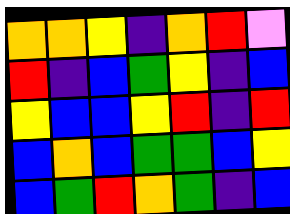[["orange", "orange", "yellow", "indigo", "orange", "red", "violet"], ["red", "indigo", "blue", "green", "yellow", "indigo", "blue"], ["yellow", "blue", "blue", "yellow", "red", "indigo", "red"], ["blue", "orange", "blue", "green", "green", "blue", "yellow"], ["blue", "green", "red", "orange", "green", "indigo", "blue"]]